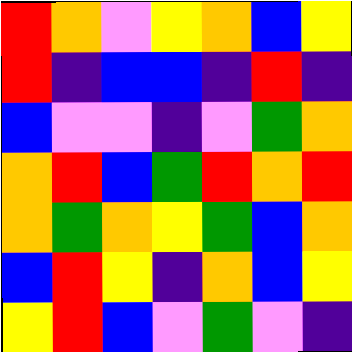[["red", "orange", "violet", "yellow", "orange", "blue", "yellow"], ["red", "indigo", "blue", "blue", "indigo", "red", "indigo"], ["blue", "violet", "violet", "indigo", "violet", "green", "orange"], ["orange", "red", "blue", "green", "red", "orange", "red"], ["orange", "green", "orange", "yellow", "green", "blue", "orange"], ["blue", "red", "yellow", "indigo", "orange", "blue", "yellow"], ["yellow", "red", "blue", "violet", "green", "violet", "indigo"]]